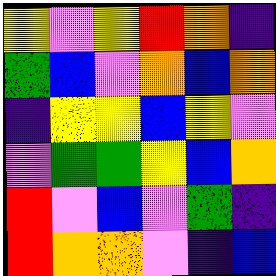[["yellow", "violet", "yellow", "red", "orange", "indigo"], ["green", "blue", "violet", "orange", "blue", "orange"], ["indigo", "yellow", "yellow", "blue", "yellow", "violet"], ["violet", "green", "green", "yellow", "blue", "orange"], ["red", "violet", "blue", "violet", "green", "indigo"], ["red", "orange", "orange", "violet", "indigo", "blue"]]